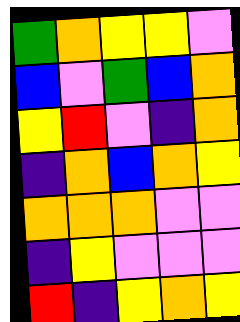[["green", "orange", "yellow", "yellow", "violet"], ["blue", "violet", "green", "blue", "orange"], ["yellow", "red", "violet", "indigo", "orange"], ["indigo", "orange", "blue", "orange", "yellow"], ["orange", "orange", "orange", "violet", "violet"], ["indigo", "yellow", "violet", "violet", "violet"], ["red", "indigo", "yellow", "orange", "yellow"]]